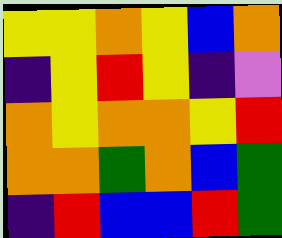[["yellow", "yellow", "orange", "yellow", "blue", "orange"], ["indigo", "yellow", "red", "yellow", "indigo", "violet"], ["orange", "yellow", "orange", "orange", "yellow", "red"], ["orange", "orange", "green", "orange", "blue", "green"], ["indigo", "red", "blue", "blue", "red", "green"]]